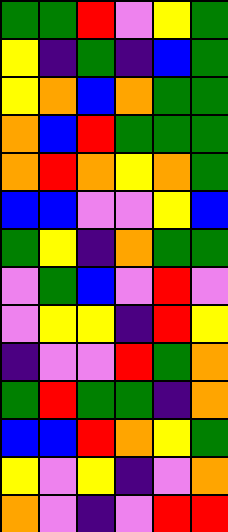[["green", "green", "red", "violet", "yellow", "green"], ["yellow", "indigo", "green", "indigo", "blue", "green"], ["yellow", "orange", "blue", "orange", "green", "green"], ["orange", "blue", "red", "green", "green", "green"], ["orange", "red", "orange", "yellow", "orange", "green"], ["blue", "blue", "violet", "violet", "yellow", "blue"], ["green", "yellow", "indigo", "orange", "green", "green"], ["violet", "green", "blue", "violet", "red", "violet"], ["violet", "yellow", "yellow", "indigo", "red", "yellow"], ["indigo", "violet", "violet", "red", "green", "orange"], ["green", "red", "green", "green", "indigo", "orange"], ["blue", "blue", "red", "orange", "yellow", "green"], ["yellow", "violet", "yellow", "indigo", "violet", "orange"], ["orange", "violet", "indigo", "violet", "red", "red"]]